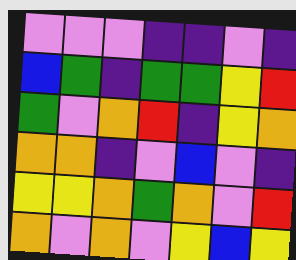[["violet", "violet", "violet", "indigo", "indigo", "violet", "indigo"], ["blue", "green", "indigo", "green", "green", "yellow", "red"], ["green", "violet", "orange", "red", "indigo", "yellow", "orange"], ["orange", "orange", "indigo", "violet", "blue", "violet", "indigo"], ["yellow", "yellow", "orange", "green", "orange", "violet", "red"], ["orange", "violet", "orange", "violet", "yellow", "blue", "yellow"]]